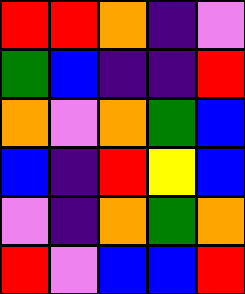[["red", "red", "orange", "indigo", "violet"], ["green", "blue", "indigo", "indigo", "red"], ["orange", "violet", "orange", "green", "blue"], ["blue", "indigo", "red", "yellow", "blue"], ["violet", "indigo", "orange", "green", "orange"], ["red", "violet", "blue", "blue", "red"]]